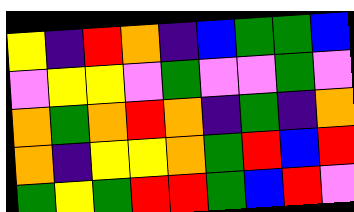[["yellow", "indigo", "red", "orange", "indigo", "blue", "green", "green", "blue"], ["violet", "yellow", "yellow", "violet", "green", "violet", "violet", "green", "violet"], ["orange", "green", "orange", "red", "orange", "indigo", "green", "indigo", "orange"], ["orange", "indigo", "yellow", "yellow", "orange", "green", "red", "blue", "red"], ["green", "yellow", "green", "red", "red", "green", "blue", "red", "violet"]]